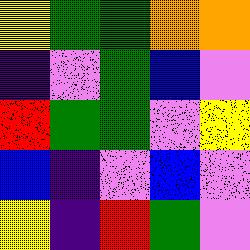[["yellow", "green", "green", "orange", "orange"], ["indigo", "violet", "green", "blue", "violet"], ["red", "green", "green", "violet", "yellow"], ["blue", "indigo", "violet", "blue", "violet"], ["yellow", "indigo", "red", "green", "violet"]]